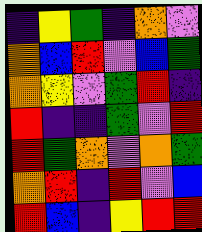[["indigo", "yellow", "green", "indigo", "orange", "violet"], ["orange", "blue", "red", "violet", "blue", "green"], ["orange", "yellow", "violet", "green", "red", "indigo"], ["red", "indigo", "indigo", "green", "violet", "red"], ["red", "green", "orange", "violet", "orange", "green"], ["orange", "red", "indigo", "red", "violet", "blue"], ["red", "blue", "indigo", "yellow", "red", "red"]]